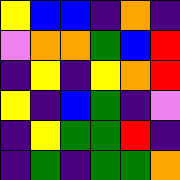[["yellow", "blue", "blue", "indigo", "orange", "indigo"], ["violet", "orange", "orange", "green", "blue", "red"], ["indigo", "yellow", "indigo", "yellow", "orange", "red"], ["yellow", "indigo", "blue", "green", "indigo", "violet"], ["indigo", "yellow", "green", "green", "red", "indigo"], ["indigo", "green", "indigo", "green", "green", "orange"]]